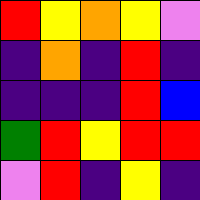[["red", "yellow", "orange", "yellow", "violet"], ["indigo", "orange", "indigo", "red", "indigo"], ["indigo", "indigo", "indigo", "red", "blue"], ["green", "red", "yellow", "red", "red"], ["violet", "red", "indigo", "yellow", "indigo"]]